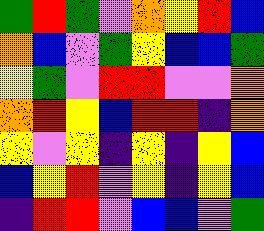[["green", "red", "green", "violet", "orange", "yellow", "red", "blue"], ["orange", "blue", "violet", "green", "yellow", "blue", "blue", "green"], ["yellow", "green", "violet", "red", "red", "violet", "violet", "orange"], ["orange", "red", "yellow", "blue", "red", "red", "indigo", "orange"], ["yellow", "violet", "yellow", "indigo", "yellow", "indigo", "yellow", "blue"], ["blue", "yellow", "red", "violet", "yellow", "indigo", "yellow", "blue"], ["indigo", "red", "red", "violet", "blue", "blue", "violet", "green"]]